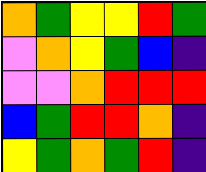[["orange", "green", "yellow", "yellow", "red", "green"], ["violet", "orange", "yellow", "green", "blue", "indigo"], ["violet", "violet", "orange", "red", "red", "red"], ["blue", "green", "red", "red", "orange", "indigo"], ["yellow", "green", "orange", "green", "red", "indigo"]]